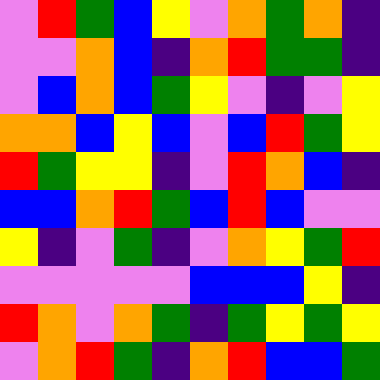[["violet", "red", "green", "blue", "yellow", "violet", "orange", "green", "orange", "indigo"], ["violet", "violet", "orange", "blue", "indigo", "orange", "red", "green", "green", "indigo"], ["violet", "blue", "orange", "blue", "green", "yellow", "violet", "indigo", "violet", "yellow"], ["orange", "orange", "blue", "yellow", "blue", "violet", "blue", "red", "green", "yellow"], ["red", "green", "yellow", "yellow", "indigo", "violet", "red", "orange", "blue", "indigo"], ["blue", "blue", "orange", "red", "green", "blue", "red", "blue", "violet", "violet"], ["yellow", "indigo", "violet", "green", "indigo", "violet", "orange", "yellow", "green", "red"], ["violet", "violet", "violet", "violet", "violet", "blue", "blue", "blue", "yellow", "indigo"], ["red", "orange", "violet", "orange", "green", "indigo", "green", "yellow", "green", "yellow"], ["violet", "orange", "red", "green", "indigo", "orange", "red", "blue", "blue", "green"]]